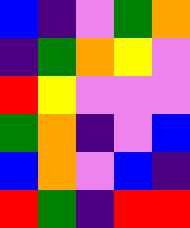[["blue", "indigo", "violet", "green", "orange"], ["indigo", "green", "orange", "yellow", "violet"], ["red", "yellow", "violet", "violet", "violet"], ["green", "orange", "indigo", "violet", "blue"], ["blue", "orange", "violet", "blue", "indigo"], ["red", "green", "indigo", "red", "red"]]